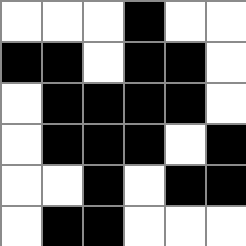[["white", "white", "white", "black", "white", "white"], ["black", "black", "white", "black", "black", "white"], ["white", "black", "black", "black", "black", "white"], ["white", "black", "black", "black", "white", "black"], ["white", "white", "black", "white", "black", "black"], ["white", "black", "black", "white", "white", "white"]]